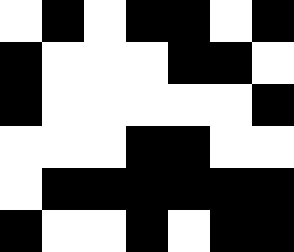[["white", "black", "white", "black", "black", "white", "black"], ["black", "white", "white", "white", "black", "black", "white"], ["black", "white", "white", "white", "white", "white", "black"], ["white", "white", "white", "black", "black", "white", "white"], ["white", "black", "black", "black", "black", "black", "black"], ["black", "white", "white", "black", "white", "black", "black"]]